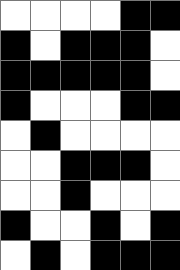[["white", "white", "white", "white", "black", "black"], ["black", "white", "black", "black", "black", "white"], ["black", "black", "black", "black", "black", "white"], ["black", "white", "white", "white", "black", "black"], ["white", "black", "white", "white", "white", "white"], ["white", "white", "black", "black", "black", "white"], ["white", "white", "black", "white", "white", "white"], ["black", "white", "white", "black", "white", "black"], ["white", "black", "white", "black", "black", "black"]]